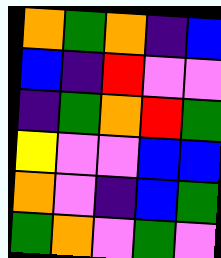[["orange", "green", "orange", "indigo", "blue"], ["blue", "indigo", "red", "violet", "violet"], ["indigo", "green", "orange", "red", "green"], ["yellow", "violet", "violet", "blue", "blue"], ["orange", "violet", "indigo", "blue", "green"], ["green", "orange", "violet", "green", "violet"]]